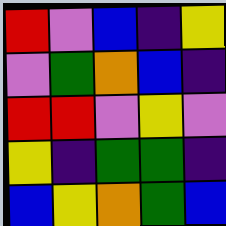[["red", "violet", "blue", "indigo", "yellow"], ["violet", "green", "orange", "blue", "indigo"], ["red", "red", "violet", "yellow", "violet"], ["yellow", "indigo", "green", "green", "indigo"], ["blue", "yellow", "orange", "green", "blue"]]